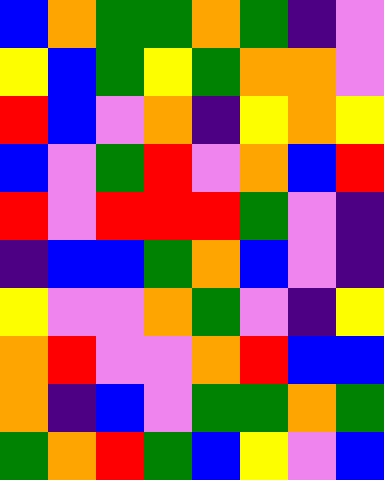[["blue", "orange", "green", "green", "orange", "green", "indigo", "violet"], ["yellow", "blue", "green", "yellow", "green", "orange", "orange", "violet"], ["red", "blue", "violet", "orange", "indigo", "yellow", "orange", "yellow"], ["blue", "violet", "green", "red", "violet", "orange", "blue", "red"], ["red", "violet", "red", "red", "red", "green", "violet", "indigo"], ["indigo", "blue", "blue", "green", "orange", "blue", "violet", "indigo"], ["yellow", "violet", "violet", "orange", "green", "violet", "indigo", "yellow"], ["orange", "red", "violet", "violet", "orange", "red", "blue", "blue"], ["orange", "indigo", "blue", "violet", "green", "green", "orange", "green"], ["green", "orange", "red", "green", "blue", "yellow", "violet", "blue"]]